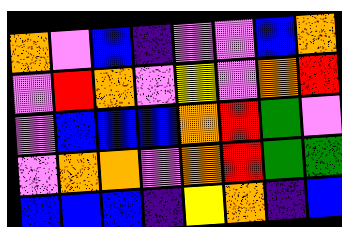[["orange", "violet", "blue", "indigo", "violet", "violet", "blue", "orange"], ["violet", "red", "orange", "violet", "yellow", "violet", "orange", "red"], ["violet", "blue", "blue", "blue", "orange", "red", "green", "violet"], ["violet", "orange", "orange", "violet", "orange", "red", "green", "green"], ["blue", "blue", "blue", "indigo", "yellow", "orange", "indigo", "blue"]]